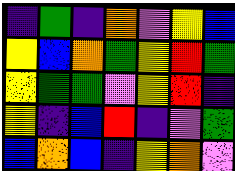[["indigo", "green", "indigo", "orange", "violet", "yellow", "blue"], ["yellow", "blue", "orange", "green", "yellow", "red", "green"], ["yellow", "green", "green", "violet", "yellow", "red", "indigo"], ["yellow", "indigo", "blue", "red", "indigo", "violet", "green"], ["blue", "orange", "blue", "indigo", "yellow", "orange", "violet"]]